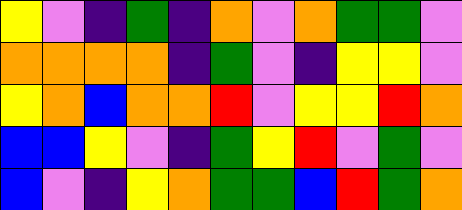[["yellow", "violet", "indigo", "green", "indigo", "orange", "violet", "orange", "green", "green", "violet"], ["orange", "orange", "orange", "orange", "indigo", "green", "violet", "indigo", "yellow", "yellow", "violet"], ["yellow", "orange", "blue", "orange", "orange", "red", "violet", "yellow", "yellow", "red", "orange"], ["blue", "blue", "yellow", "violet", "indigo", "green", "yellow", "red", "violet", "green", "violet"], ["blue", "violet", "indigo", "yellow", "orange", "green", "green", "blue", "red", "green", "orange"]]